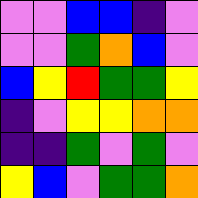[["violet", "violet", "blue", "blue", "indigo", "violet"], ["violet", "violet", "green", "orange", "blue", "violet"], ["blue", "yellow", "red", "green", "green", "yellow"], ["indigo", "violet", "yellow", "yellow", "orange", "orange"], ["indigo", "indigo", "green", "violet", "green", "violet"], ["yellow", "blue", "violet", "green", "green", "orange"]]